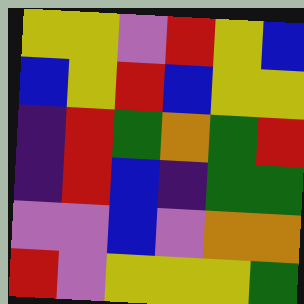[["yellow", "yellow", "violet", "red", "yellow", "blue"], ["blue", "yellow", "red", "blue", "yellow", "yellow"], ["indigo", "red", "green", "orange", "green", "red"], ["indigo", "red", "blue", "indigo", "green", "green"], ["violet", "violet", "blue", "violet", "orange", "orange"], ["red", "violet", "yellow", "yellow", "yellow", "green"]]